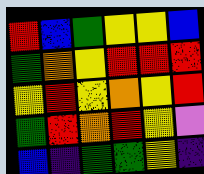[["red", "blue", "green", "yellow", "yellow", "blue"], ["green", "orange", "yellow", "red", "red", "red"], ["yellow", "red", "yellow", "orange", "yellow", "red"], ["green", "red", "orange", "red", "yellow", "violet"], ["blue", "indigo", "green", "green", "yellow", "indigo"]]